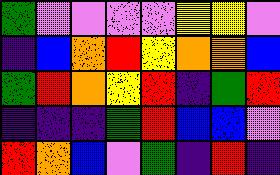[["green", "violet", "violet", "violet", "violet", "yellow", "yellow", "violet"], ["indigo", "blue", "orange", "red", "yellow", "orange", "orange", "blue"], ["green", "red", "orange", "yellow", "red", "indigo", "green", "red"], ["indigo", "indigo", "indigo", "green", "red", "blue", "blue", "violet"], ["red", "orange", "blue", "violet", "green", "indigo", "red", "indigo"]]